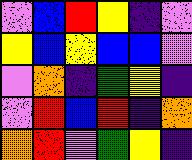[["violet", "blue", "red", "yellow", "indigo", "violet"], ["yellow", "blue", "yellow", "blue", "blue", "violet"], ["violet", "orange", "indigo", "green", "yellow", "indigo"], ["violet", "red", "blue", "red", "indigo", "orange"], ["orange", "red", "violet", "green", "yellow", "indigo"]]